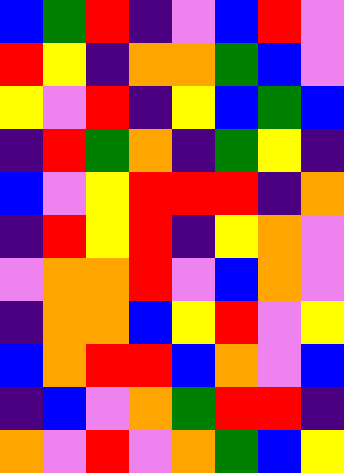[["blue", "green", "red", "indigo", "violet", "blue", "red", "violet"], ["red", "yellow", "indigo", "orange", "orange", "green", "blue", "violet"], ["yellow", "violet", "red", "indigo", "yellow", "blue", "green", "blue"], ["indigo", "red", "green", "orange", "indigo", "green", "yellow", "indigo"], ["blue", "violet", "yellow", "red", "red", "red", "indigo", "orange"], ["indigo", "red", "yellow", "red", "indigo", "yellow", "orange", "violet"], ["violet", "orange", "orange", "red", "violet", "blue", "orange", "violet"], ["indigo", "orange", "orange", "blue", "yellow", "red", "violet", "yellow"], ["blue", "orange", "red", "red", "blue", "orange", "violet", "blue"], ["indigo", "blue", "violet", "orange", "green", "red", "red", "indigo"], ["orange", "violet", "red", "violet", "orange", "green", "blue", "yellow"]]